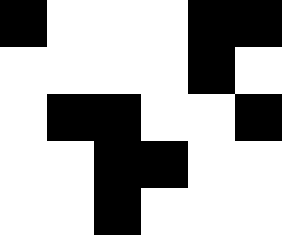[["black", "white", "white", "white", "black", "black"], ["white", "white", "white", "white", "black", "white"], ["white", "black", "black", "white", "white", "black"], ["white", "white", "black", "black", "white", "white"], ["white", "white", "black", "white", "white", "white"]]